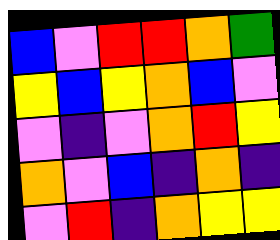[["blue", "violet", "red", "red", "orange", "green"], ["yellow", "blue", "yellow", "orange", "blue", "violet"], ["violet", "indigo", "violet", "orange", "red", "yellow"], ["orange", "violet", "blue", "indigo", "orange", "indigo"], ["violet", "red", "indigo", "orange", "yellow", "yellow"]]